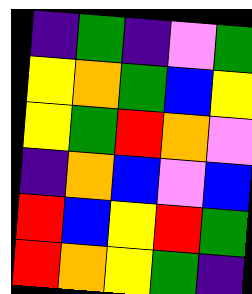[["indigo", "green", "indigo", "violet", "green"], ["yellow", "orange", "green", "blue", "yellow"], ["yellow", "green", "red", "orange", "violet"], ["indigo", "orange", "blue", "violet", "blue"], ["red", "blue", "yellow", "red", "green"], ["red", "orange", "yellow", "green", "indigo"]]